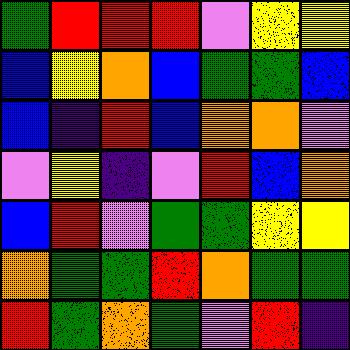[["green", "red", "red", "red", "violet", "yellow", "yellow"], ["blue", "yellow", "orange", "blue", "green", "green", "blue"], ["blue", "indigo", "red", "blue", "orange", "orange", "violet"], ["violet", "yellow", "indigo", "violet", "red", "blue", "orange"], ["blue", "red", "violet", "green", "green", "yellow", "yellow"], ["orange", "green", "green", "red", "orange", "green", "green"], ["red", "green", "orange", "green", "violet", "red", "indigo"]]